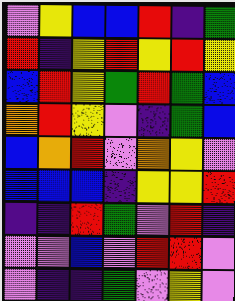[["violet", "yellow", "blue", "blue", "red", "indigo", "green"], ["red", "indigo", "yellow", "red", "yellow", "red", "yellow"], ["blue", "red", "yellow", "green", "red", "green", "blue"], ["orange", "red", "yellow", "violet", "indigo", "green", "blue"], ["blue", "orange", "red", "violet", "orange", "yellow", "violet"], ["blue", "blue", "blue", "indigo", "yellow", "yellow", "red"], ["indigo", "indigo", "red", "green", "violet", "red", "indigo"], ["violet", "violet", "blue", "violet", "red", "red", "violet"], ["violet", "indigo", "indigo", "green", "violet", "yellow", "violet"]]